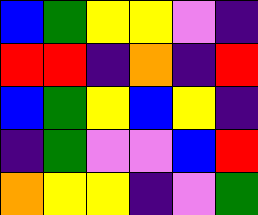[["blue", "green", "yellow", "yellow", "violet", "indigo"], ["red", "red", "indigo", "orange", "indigo", "red"], ["blue", "green", "yellow", "blue", "yellow", "indigo"], ["indigo", "green", "violet", "violet", "blue", "red"], ["orange", "yellow", "yellow", "indigo", "violet", "green"]]